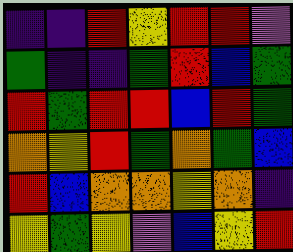[["indigo", "indigo", "red", "yellow", "red", "red", "violet"], ["green", "indigo", "indigo", "green", "red", "blue", "green"], ["red", "green", "red", "red", "blue", "red", "green"], ["orange", "yellow", "red", "green", "orange", "green", "blue"], ["red", "blue", "orange", "orange", "yellow", "orange", "indigo"], ["yellow", "green", "yellow", "violet", "blue", "yellow", "red"]]